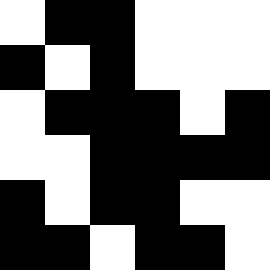[["white", "black", "black", "white", "white", "white"], ["black", "white", "black", "white", "white", "white"], ["white", "black", "black", "black", "white", "black"], ["white", "white", "black", "black", "black", "black"], ["black", "white", "black", "black", "white", "white"], ["black", "black", "white", "black", "black", "white"]]